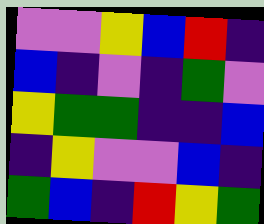[["violet", "violet", "yellow", "blue", "red", "indigo"], ["blue", "indigo", "violet", "indigo", "green", "violet"], ["yellow", "green", "green", "indigo", "indigo", "blue"], ["indigo", "yellow", "violet", "violet", "blue", "indigo"], ["green", "blue", "indigo", "red", "yellow", "green"]]